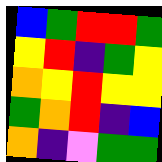[["blue", "green", "red", "red", "green"], ["yellow", "red", "indigo", "green", "yellow"], ["orange", "yellow", "red", "yellow", "yellow"], ["green", "orange", "red", "indigo", "blue"], ["orange", "indigo", "violet", "green", "green"]]